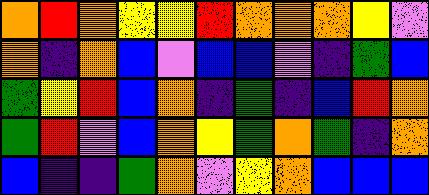[["orange", "red", "orange", "yellow", "yellow", "red", "orange", "orange", "orange", "yellow", "violet"], ["orange", "indigo", "orange", "blue", "violet", "blue", "blue", "violet", "indigo", "green", "blue"], ["green", "yellow", "red", "blue", "orange", "indigo", "green", "indigo", "blue", "red", "orange"], ["green", "red", "violet", "blue", "orange", "yellow", "green", "orange", "green", "indigo", "orange"], ["blue", "indigo", "indigo", "green", "orange", "violet", "yellow", "orange", "blue", "blue", "blue"]]